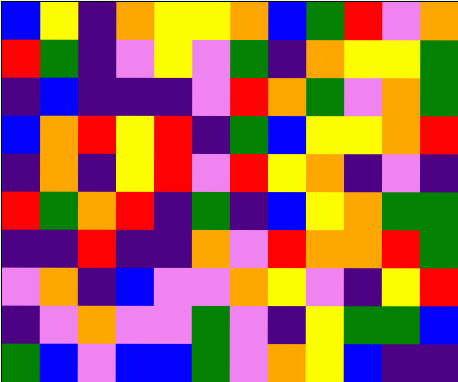[["blue", "yellow", "indigo", "orange", "yellow", "yellow", "orange", "blue", "green", "red", "violet", "orange"], ["red", "green", "indigo", "violet", "yellow", "violet", "green", "indigo", "orange", "yellow", "yellow", "green"], ["indigo", "blue", "indigo", "indigo", "indigo", "violet", "red", "orange", "green", "violet", "orange", "green"], ["blue", "orange", "red", "yellow", "red", "indigo", "green", "blue", "yellow", "yellow", "orange", "red"], ["indigo", "orange", "indigo", "yellow", "red", "violet", "red", "yellow", "orange", "indigo", "violet", "indigo"], ["red", "green", "orange", "red", "indigo", "green", "indigo", "blue", "yellow", "orange", "green", "green"], ["indigo", "indigo", "red", "indigo", "indigo", "orange", "violet", "red", "orange", "orange", "red", "green"], ["violet", "orange", "indigo", "blue", "violet", "violet", "orange", "yellow", "violet", "indigo", "yellow", "red"], ["indigo", "violet", "orange", "violet", "violet", "green", "violet", "indigo", "yellow", "green", "green", "blue"], ["green", "blue", "violet", "blue", "blue", "green", "violet", "orange", "yellow", "blue", "indigo", "indigo"]]